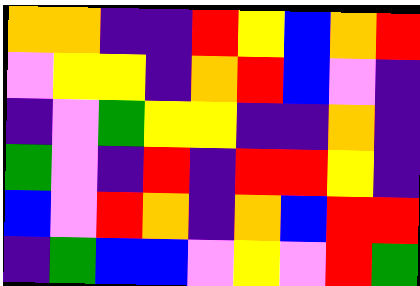[["orange", "orange", "indigo", "indigo", "red", "yellow", "blue", "orange", "red"], ["violet", "yellow", "yellow", "indigo", "orange", "red", "blue", "violet", "indigo"], ["indigo", "violet", "green", "yellow", "yellow", "indigo", "indigo", "orange", "indigo"], ["green", "violet", "indigo", "red", "indigo", "red", "red", "yellow", "indigo"], ["blue", "violet", "red", "orange", "indigo", "orange", "blue", "red", "red"], ["indigo", "green", "blue", "blue", "violet", "yellow", "violet", "red", "green"]]